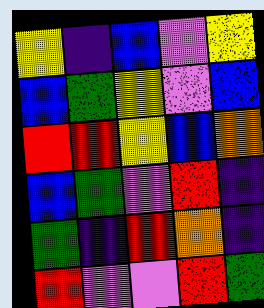[["yellow", "indigo", "blue", "violet", "yellow"], ["blue", "green", "yellow", "violet", "blue"], ["red", "red", "yellow", "blue", "orange"], ["blue", "green", "violet", "red", "indigo"], ["green", "indigo", "red", "orange", "indigo"], ["red", "violet", "violet", "red", "green"]]